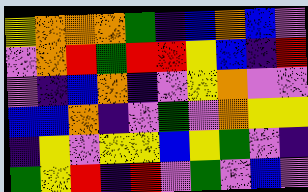[["yellow", "orange", "orange", "orange", "green", "indigo", "blue", "orange", "blue", "violet"], ["violet", "orange", "red", "green", "red", "red", "yellow", "blue", "indigo", "red"], ["violet", "indigo", "blue", "orange", "indigo", "violet", "yellow", "orange", "violet", "violet"], ["blue", "blue", "orange", "indigo", "violet", "green", "violet", "orange", "yellow", "yellow"], ["indigo", "yellow", "violet", "yellow", "yellow", "blue", "yellow", "green", "violet", "indigo"], ["green", "yellow", "red", "indigo", "red", "violet", "green", "violet", "blue", "violet"]]